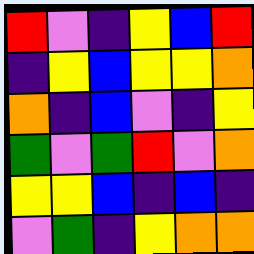[["red", "violet", "indigo", "yellow", "blue", "red"], ["indigo", "yellow", "blue", "yellow", "yellow", "orange"], ["orange", "indigo", "blue", "violet", "indigo", "yellow"], ["green", "violet", "green", "red", "violet", "orange"], ["yellow", "yellow", "blue", "indigo", "blue", "indigo"], ["violet", "green", "indigo", "yellow", "orange", "orange"]]